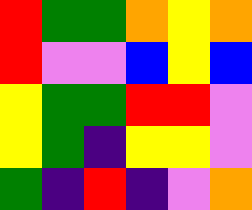[["red", "green", "green", "orange", "yellow", "orange"], ["red", "violet", "violet", "blue", "yellow", "blue"], ["yellow", "green", "green", "red", "red", "violet"], ["yellow", "green", "indigo", "yellow", "yellow", "violet"], ["green", "indigo", "red", "indigo", "violet", "orange"]]